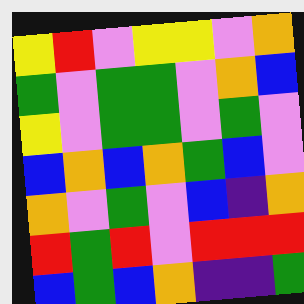[["yellow", "red", "violet", "yellow", "yellow", "violet", "orange"], ["green", "violet", "green", "green", "violet", "orange", "blue"], ["yellow", "violet", "green", "green", "violet", "green", "violet"], ["blue", "orange", "blue", "orange", "green", "blue", "violet"], ["orange", "violet", "green", "violet", "blue", "indigo", "orange"], ["red", "green", "red", "violet", "red", "red", "red"], ["blue", "green", "blue", "orange", "indigo", "indigo", "green"]]